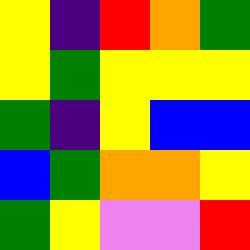[["yellow", "indigo", "red", "orange", "green"], ["yellow", "green", "yellow", "yellow", "yellow"], ["green", "indigo", "yellow", "blue", "blue"], ["blue", "green", "orange", "orange", "yellow"], ["green", "yellow", "violet", "violet", "red"]]